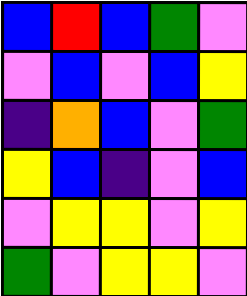[["blue", "red", "blue", "green", "violet"], ["violet", "blue", "violet", "blue", "yellow"], ["indigo", "orange", "blue", "violet", "green"], ["yellow", "blue", "indigo", "violet", "blue"], ["violet", "yellow", "yellow", "violet", "yellow"], ["green", "violet", "yellow", "yellow", "violet"]]